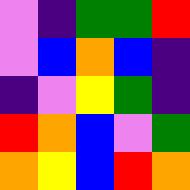[["violet", "indigo", "green", "green", "red"], ["violet", "blue", "orange", "blue", "indigo"], ["indigo", "violet", "yellow", "green", "indigo"], ["red", "orange", "blue", "violet", "green"], ["orange", "yellow", "blue", "red", "orange"]]